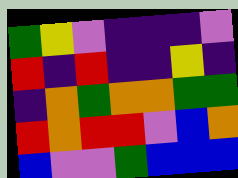[["green", "yellow", "violet", "indigo", "indigo", "indigo", "violet"], ["red", "indigo", "red", "indigo", "indigo", "yellow", "indigo"], ["indigo", "orange", "green", "orange", "orange", "green", "green"], ["red", "orange", "red", "red", "violet", "blue", "orange"], ["blue", "violet", "violet", "green", "blue", "blue", "blue"]]